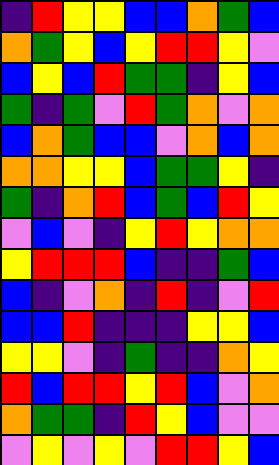[["indigo", "red", "yellow", "yellow", "blue", "blue", "orange", "green", "blue"], ["orange", "green", "yellow", "blue", "yellow", "red", "red", "yellow", "violet"], ["blue", "yellow", "blue", "red", "green", "green", "indigo", "yellow", "blue"], ["green", "indigo", "green", "violet", "red", "green", "orange", "violet", "orange"], ["blue", "orange", "green", "blue", "blue", "violet", "orange", "blue", "orange"], ["orange", "orange", "yellow", "yellow", "blue", "green", "green", "yellow", "indigo"], ["green", "indigo", "orange", "red", "blue", "green", "blue", "red", "yellow"], ["violet", "blue", "violet", "indigo", "yellow", "red", "yellow", "orange", "orange"], ["yellow", "red", "red", "red", "blue", "indigo", "indigo", "green", "blue"], ["blue", "indigo", "violet", "orange", "indigo", "red", "indigo", "violet", "red"], ["blue", "blue", "red", "indigo", "indigo", "indigo", "yellow", "yellow", "blue"], ["yellow", "yellow", "violet", "indigo", "green", "indigo", "indigo", "orange", "yellow"], ["red", "blue", "red", "red", "yellow", "red", "blue", "violet", "orange"], ["orange", "green", "green", "indigo", "red", "yellow", "blue", "violet", "violet"], ["violet", "yellow", "violet", "yellow", "violet", "red", "red", "yellow", "blue"]]